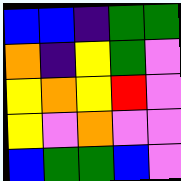[["blue", "blue", "indigo", "green", "green"], ["orange", "indigo", "yellow", "green", "violet"], ["yellow", "orange", "yellow", "red", "violet"], ["yellow", "violet", "orange", "violet", "violet"], ["blue", "green", "green", "blue", "violet"]]